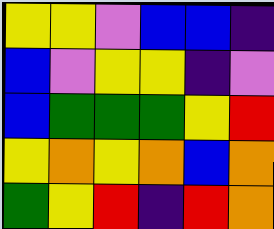[["yellow", "yellow", "violet", "blue", "blue", "indigo"], ["blue", "violet", "yellow", "yellow", "indigo", "violet"], ["blue", "green", "green", "green", "yellow", "red"], ["yellow", "orange", "yellow", "orange", "blue", "orange"], ["green", "yellow", "red", "indigo", "red", "orange"]]